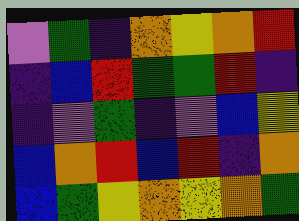[["violet", "green", "indigo", "orange", "yellow", "orange", "red"], ["indigo", "blue", "red", "green", "green", "red", "indigo"], ["indigo", "violet", "green", "indigo", "violet", "blue", "yellow"], ["blue", "orange", "red", "blue", "red", "indigo", "orange"], ["blue", "green", "yellow", "orange", "yellow", "orange", "green"]]